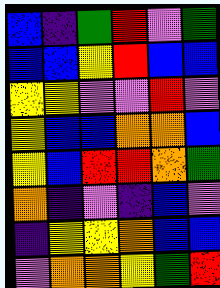[["blue", "indigo", "green", "red", "violet", "green"], ["blue", "blue", "yellow", "red", "blue", "blue"], ["yellow", "yellow", "violet", "violet", "red", "violet"], ["yellow", "blue", "blue", "orange", "orange", "blue"], ["yellow", "blue", "red", "red", "orange", "green"], ["orange", "indigo", "violet", "indigo", "blue", "violet"], ["indigo", "yellow", "yellow", "orange", "blue", "blue"], ["violet", "orange", "orange", "yellow", "green", "red"]]